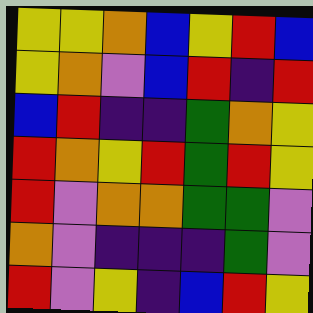[["yellow", "yellow", "orange", "blue", "yellow", "red", "blue"], ["yellow", "orange", "violet", "blue", "red", "indigo", "red"], ["blue", "red", "indigo", "indigo", "green", "orange", "yellow"], ["red", "orange", "yellow", "red", "green", "red", "yellow"], ["red", "violet", "orange", "orange", "green", "green", "violet"], ["orange", "violet", "indigo", "indigo", "indigo", "green", "violet"], ["red", "violet", "yellow", "indigo", "blue", "red", "yellow"]]